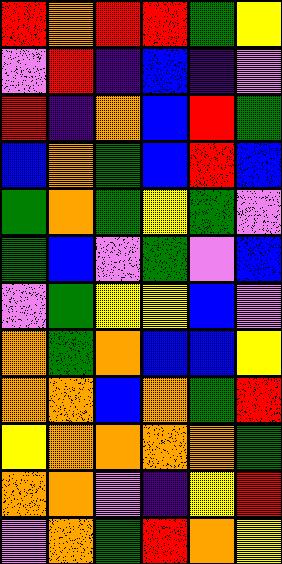[["red", "orange", "red", "red", "green", "yellow"], ["violet", "red", "indigo", "blue", "indigo", "violet"], ["red", "indigo", "orange", "blue", "red", "green"], ["blue", "orange", "green", "blue", "red", "blue"], ["green", "orange", "green", "yellow", "green", "violet"], ["green", "blue", "violet", "green", "violet", "blue"], ["violet", "green", "yellow", "yellow", "blue", "violet"], ["orange", "green", "orange", "blue", "blue", "yellow"], ["orange", "orange", "blue", "orange", "green", "red"], ["yellow", "orange", "orange", "orange", "orange", "green"], ["orange", "orange", "violet", "indigo", "yellow", "red"], ["violet", "orange", "green", "red", "orange", "yellow"]]